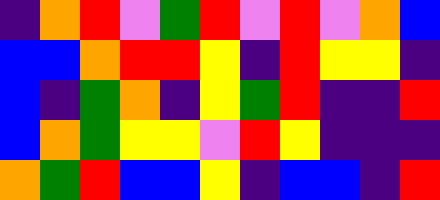[["indigo", "orange", "red", "violet", "green", "red", "violet", "red", "violet", "orange", "blue"], ["blue", "blue", "orange", "red", "red", "yellow", "indigo", "red", "yellow", "yellow", "indigo"], ["blue", "indigo", "green", "orange", "indigo", "yellow", "green", "red", "indigo", "indigo", "red"], ["blue", "orange", "green", "yellow", "yellow", "violet", "red", "yellow", "indigo", "indigo", "indigo"], ["orange", "green", "red", "blue", "blue", "yellow", "indigo", "blue", "blue", "indigo", "red"]]